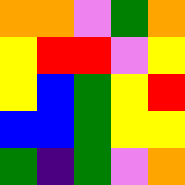[["orange", "orange", "violet", "green", "orange"], ["yellow", "red", "red", "violet", "yellow"], ["yellow", "blue", "green", "yellow", "red"], ["blue", "blue", "green", "yellow", "yellow"], ["green", "indigo", "green", "violet", "orange"]]